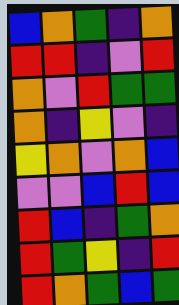[["blue", "orange", "green", "indigo", "orange"], ["red", "red", "indigo", "violet", "red"], ["orange", "violet", "red", "green", "green"], ["orange", "indigo", "yellow", "violet", "indigo"], ["yellow", "orange", "violet", "orange", "blue"], ["violet", "violet", "blue", "red", "blue"], ["red", "blue", "indigo", "green", "orange"], ["red", "green", "yellow", "indigo", "red"], ["red", "orange", "green", "blue", "green"]]